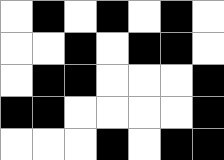[["white", "black", "white", "black", "white", "black", "white"], ["white", "white", "black", "white", "black", "black", "white"], ["white", "black", "black", "white", "white", "white", "black"], ["black", "black", "white", "white", "white", "white", "black"], ["white", "white", "white", "black", "white", "black", "black"]]